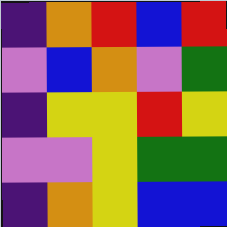[["indigo", "orange", "red", "blue", "red"], ["violet", "blue", "orange", "violet", "green"], ["indigo", "yellow", "yellow", "red", "yellow"], ["violet", "violet", "yellow", "green", "green"], ["indigo", "orange", "yellow", "blue", "blue"]]